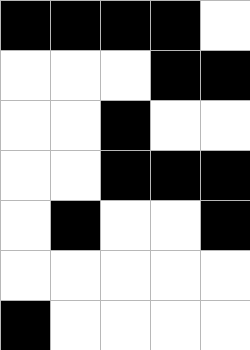[["black", "black", "black", "black", "white"], ["white", "white", "white", "black", "black"], ["white", "white", "black", "white", "white"], ["white", "white", "black", "black", "black"], ["white", "black", "white", "white", "black"], ["white", "white", "white", "white", "white"], ["black", "white", "white", "white", "white"]]